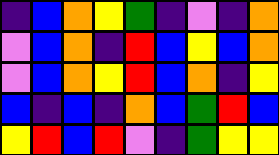[["indigo", "blue", "orange", "yellow", "green", "indigo", "violet", "indigo", "orange"], ["violet", "blue", "orange", "indigo", "red", "blue", "yellow", "blue", "orange"], ["violet", "blue", "orange", "yellow", "red", "blue", "orange", "indigo", "yellow"], ["blue", "indigo", "blue", "indigo", "orange", "blue", "green", "red", "blue"], ["yellow", "red", "blue", "red", "violet", "indigo", "green", "yellow", "yellow"]]